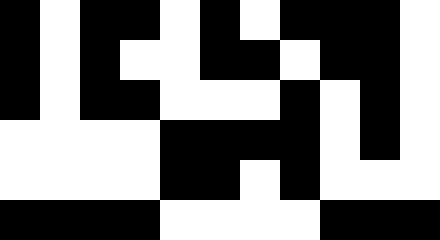[["black", "white", "black", "black", "white", "black", "white", "black", "black", "black", "white"], ["black", "white", "black", "white", "white", "black", "black", "white", "black", "black", "white"], ["black", "white", "black", "black", "white", "white", "white", "black", "white", "black", "white"], ["white", "white", "white", "white", "black", "black", "black", "black", "white", "black", "white"], ["white", "white", "white", "white", "black", "black", "white", "black", "white", "white", "white"], ["black", "black", "black", "black", "white", "white", "white", "white", "black", "black", "black"]]